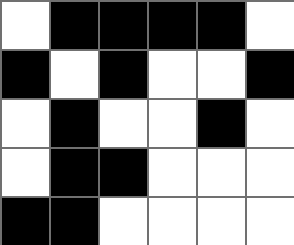[["white", "black", "black", "black", "black", "white"], ["black", "white", "black", "white", "white", "black"], ["white", "black", "white", "white", "black", "white"], ["white", "black", "black", "white", "white", "white"], ["black", "black", "white", "white", "white", "white"]]